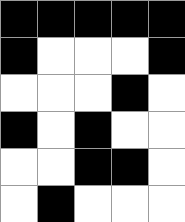[["black", "black", "black", "black", "black"], ["black", "white", "white", "white", "black"], ["white", "white", "white", "black", "white"], ["black", "white", "black", "white", "white"], ["white", "white", "black", "black", "white"], ["white", "black", "white", "white", "white"]]